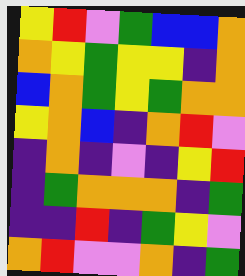[["yellow", "red", "violet", "green", "blue", "blue", "orange"], ["orange", "yellow", "green", "yellow", "yellow", "indigo", "orange"], ["blue", "orange", "green", "yellow", "green", "orange", "orange"], ["yellow", "orange", "blue", "indigo", "orange", "red", "violet"], ["indigo", "orange", "indigo", "violet", "indigo", "yellow", "red"], ["indigo", "green", "orange", "orange", "orange", "indigo", "green"], ["indigo", "indigo", "red", "indigo", "green", "yellow", "violet"], ["orange", "red", "violet", "violet", "orange", "indigo", "green"]]